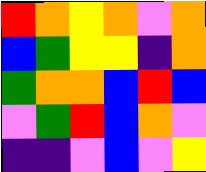[["red", "orange", "yellow", "orange", "violet", "orange"], ["blue", "green", "yellow", "yellow", "indigo", "orange"], ["green", "orange", "orange", "blue", "red", "blue"], ["violet", "green", "red", "blue", "orange", "violet"], ["indigo", "indigo", "violet", "blue", "violet", "yellow"]]